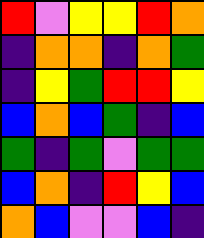[["red", "violet", "yellow", "yellow", "red", "orange"], ["indigo", "orange", "orange", "indigo", "orange", "green"], ["indigo", "yellow", "green", "red", "red", "yellow"], ["blue", "orange", "blue", "green", "indigo", "blue"], ["green", "indigo", "green", "violet", "green", "green"], ["blue", "orange", "indigo", "red", "yellow", "blue"], ["orange", "blue", "violet", "violet", "blue", "indigo"]]